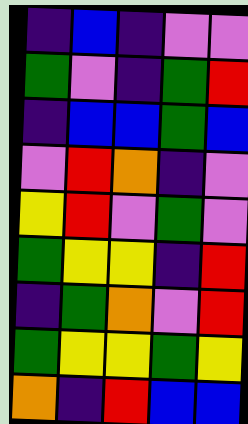[["indigo", "blue", "indigo", "violet", "violet"], ["green", "violet", "indigo", "green", "red"], ["indigo", "blue", "blue", "green", "blue"], ["violet", "red", "orange", "indigo", "violet"], ["yellow", "red", "violet", "green", "violet"], ["green", "yellow", "yellow", "indigo", "red"], ["indigo", "green", "orange", "violet", "red"], ["green", "yellow", "yellow", "green", "yellow"], ["orange", "indigo", "red", "blue", "blue"]]